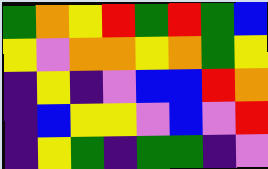[["green", "orange", "yellow", "red", "green", "red", "green", "blue"], ["yellow", "violet", "orange", "orange", "yellow", "orange", "green", "yellow"], ["indigo", "yellow", "indigo", "violet", "blue", "blue", "red", "orange"], ["indigo", "blue", "yellow", "yellow", "violet", "blue", "violet", "red"], ["indigo", "yellow", "green", "indigo", "green", "green", "indigo", "violet"]]